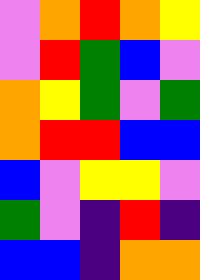[["violet", "orange", "red", "orange", "yellow"], ["violet", "red", "green", "blue", "violet"], ["orange", "yellow", "green", "violet", "green"], ["orange", "red", "red", "blue", "blue"], ["blue", "violet", "yellow", "yellow", "violet"], ["green", "violet", "indigo", "red", "indigo"], ["blue", "blue", "indigo", "orange", "orange"]]